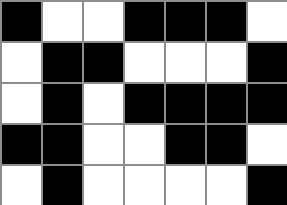[["black", "white", "white", "black", "black", "black", "white"], ["white", "black", "black", "white", "white", "white", "black"], ["white", "black", "white", "black", "black", "black", "black"], ["black", "black", "white", "white", "black", "black", "white"], ["white", "black", "white", "white", "white", "white", "black"]]